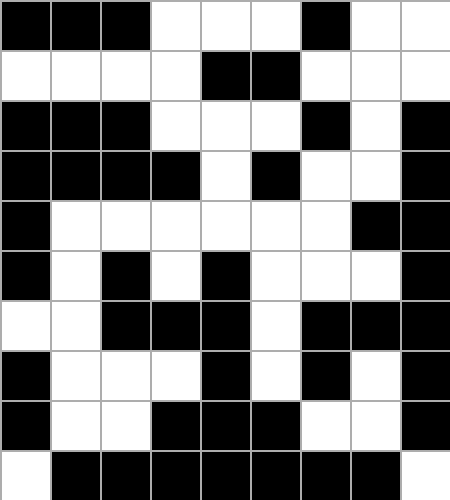[["black", "black", "black", "white", "white", "white", "black", "white", "white"], ["white", "white", "white", "white", "black", "black", "white", "white", "white"], ["black", "black", "black", "white", "white", "white", "black", "white", "black"], ["black", "black", "black", "black", "white", "black", "white", "white", "black"], ["black", "white", "white", "white", "white", "white", "white", "black", "black"], ["black", "white", "black", "white", "black", "white", "white", "white", "black"], ["white", "white", "black", "black", "black", "white", "black", "black", "black"], ["black", "white", "white", "white", "black", "white", "black", "white", "black"], ["black", "white", "white", "black", "black", "black", "white", "white", "black"], ["white", "black", "black", "black", "black", "black", "black", "black", "white"]]